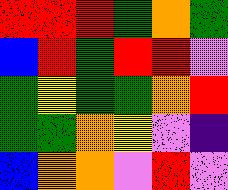[["red", "red", "red", "green", "orange", "green"], ["blue", "red", "green", "red", "red", "violet"], ["green", "yellow", "green", "green", "orange", "red"], ["green", "green", "orange", "yellow", "violet", "indigo"], ["blue", "orange", "orange", "violet", "red", "violet"]]